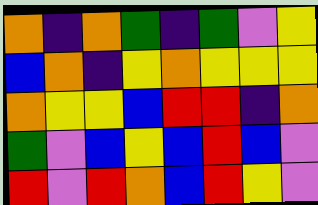[["orange", "indigo", "orange", "green", "indigo", "green", "violet", "yellow"], ["blue", "orange", "indigo", "yellow", "orange", "yellow", "yellow", "yellow"], ["orange", "yellow", "yellow", "blue", "red", "red", "indigo", "orange"], ["green", "violet", "blue", "yellow", "blue", "red", "blue", "violet"], ["red", "violet", "red", "orange", "blue", "red", "yellow", "violet"]]